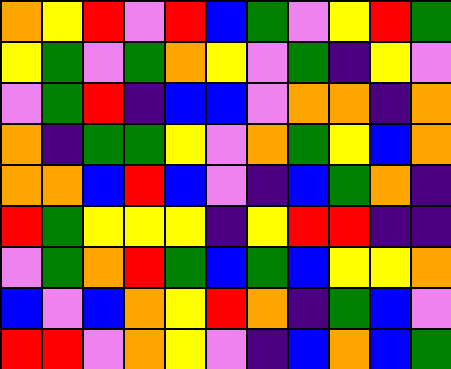[["orange", "yellow", "red", "violet", "red", "blue", "green", "violet", "yellow", "red", "green"], ["yellow", "green", "violet", "green", "orange", "yellow", "violet", "green", "indigo", "yellow", "violet"], ["violet", "green", "red", "indigo", "blue", "blue", "violet", "orange", "orange", "indigo", "orange"], ["orange", "indigo", "green", "green", "yellow", "violet", "orange", "green", "yellow", "blue", "orange"], ["orange", "orange", "blue", "red", "blue", "violet", "indigo", "blue", "green", "orange", "indigo"], ["red", "green", "yellow", "yellow", "yellow", "indigo", "yellow", "red", "red", "indigo", "indigo"], ["violet", "green", "orange", "red", "green", "blue", "green", "blue", "yellow", "yellow", "orange"], ["blue", "violet", "blue", "orange", "yellow", "red", "orange", "indigo", "green", "blue", "violet"], ["red", "red", "violet", "orange", "yellow", "violet", "indigo", "blue", "orange", "blue", "green"]]